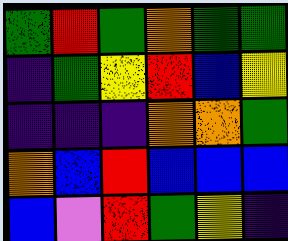[["green", "red", "green", "orange", "green", "green"], ["indigo", "green", "yellow", "red", "blue", "yellow"], ["indigo", "indigo", "indigo", "orange", "orange", "green"], ["orange", "blue", "red", "blue", "blue", "blue"], ["blue", "violet", "red", "green", "yellow", "indigo"]]